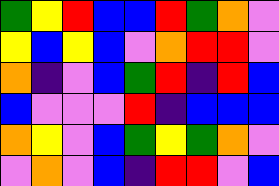[["green", "yellow", "red", "blue", "blue", "red", "green", "orange", "violet"], ["yellow", "blue", "yellow", "blue", "violet", "orange", "red", "red", "violet"], ["orange", "indigo", "violet", "blue", "green", "red", "indigo", "red", "blue"], ["blue", "violet", "violet", "violet", "red", "indigo", "blue", "blue", "blue"], ["orange", "yellow", "violet", "blue", "green", "yellow", "green", "orange", "violet"], ["violet", "orange", "violet", "blue", "indigo", "red", "red", "violet", "blue"]]